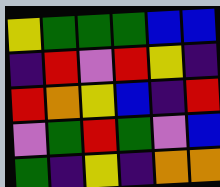[["yellow", "green", "green", "green", "blue", "blue"], ["indigo", "red", "violet", "red", "yellow", "indigo"], ["red", "orange", "yellow", "blue", "indigo", "red"], ["violet", "green", "red", "green", "violet", "blue"], ["green", "indigo", "yellow", "indigo", "orange", "orange"]]